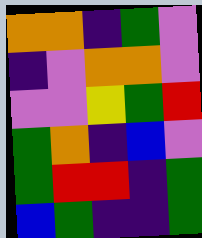[["orange", "orange", "indigo", "green", "violet"], ["indigo", "violet", "orange", "orange", "violet"], ["violet", "violet", "yellow", "green", "red"], ["green", "orange", "indigo", "blue", "violet"], ["green", "red", "red", "indigo", "green"], ["blue", "green", "indigo", "indigo", "green"]]